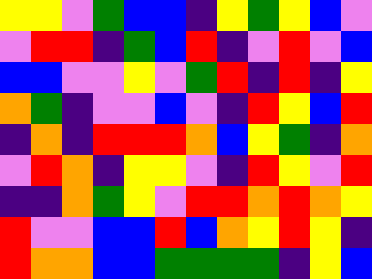[["yellow", "yellow", "violet", "green", "blue", "blue", "indigo", "yellow", "green", "yellow", "blue", "violet"], ["violet", "red", "red", "indigo", "green", "blue", "red", "indigo", "violet", "red", "violet", "blue"], ["blue", "blue", "violet", "violet", "yellow", "violet", "green", "red", "indigo", "red", "indigo", "yellow"], ["orange", "green", "indigo", "violet", "violet", "blue", "violet", "indigo", "red", "yellow", "blue", "red"], ["indigo", "orange", "indigo", "red", "red", "red", "orange", "blue", "yellow", "green", "indigo", "orange"], ["violet", "red", "orange", "indigo", "yellow", "yellow", "violet", "indigo", "red", "yellow", "violet", "red"], ["indigo", "indigo", "orange", "green", "yellow", "violet", "red", "red", "orange", "red", "orange", "yellow"], ["red", "violet", "violet", "blue", "blue", "red", "blue", "orange", "yellow", "red", "yellow", "indigo"], ["red", "orange", "orange", "blue", "blue", "green", "green", "green", "green", "indigo", "yellow", "blue"]]